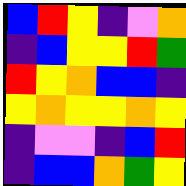[["blue", "red", "yellow", "indigo", "violet", "orange"], ["indigo", "blue", "yellow", "yellow", "red", "green"], ["red", "yellow", "orange", "blue", "blue", "indigo"], ["yellow", "orange", "yellow", "yellow", "orange", "yellow"], ["indigo", "violet", "violet", "indigo", "blue", "red"], ["indigo", "blue", "blue", "orange", "green", "yellow"]]